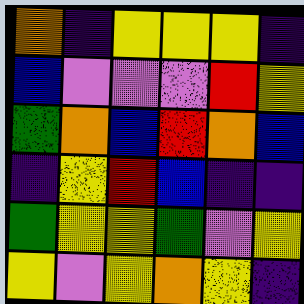[["orange", "indigo", "yellow", "yellow", "yellow", "indigo"], ["blue", "violet", "violet", "violet", "red", "yellow"], ["green", "orange", "blue", "red", "orange", "blue"], ["indigo", "yellow", "red", "blue", "indigo", "indigo"], ["green", "yellow", "yellow", "green", "violet", "yellow"], ["yellow", "violet", "yellow", "orange", "yellow", "indigo"]]